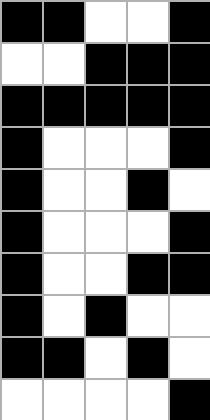[["black", "black", "white", "white", "black"], ["white", "white", "black", "black", "black"], ["black", "black", "black", "black", "black"], ["black", "white", "white", "white", "black"], ["black", "white", "white", "black", "white"], ["black", "white", "white", "white", "black"], ["black", "white", "white", "black", "black"], ["black", "white", "black", "white", "white"], ["black", "black", "white", "black", "white"], ["white", "white", "white", "white", "black"]]